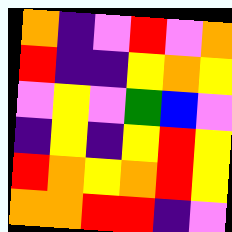[["orange", "indigo", "violet", "red", "violet", "orange"], ["red", "indigo", "indigo", "yellow", "orange", "yellow"], ["violet", "yellow", "violet", "green", "blue", "violet"], ["indigo", "yellow", "indigo", "yellow", "red", "yellow"], ["red", "orange", "yellow", "orange", "red", "yellow"], ["orange", "orange", "red", "red", "indigo", "violet"]]